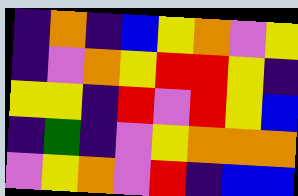[["indigo", "orange", "indigo", "blue", "yellow", "orange", "violet", "yellow"], ["indigo", "violet", "orange", "yellow", "red", "red", "yellow", "indigo"], ["yellow", "yellow", "indigo", "red", "violet", "red", "yellow", "blue"], ["indigo", "green", "indigo", "violet", "yellow", "orange", "orange", "orange"], ["violet", "yellow", "orange", "violet", "red", "indigo", "blue", "blue"]]